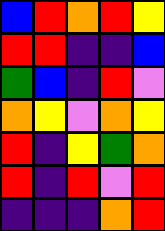[["blue", "red", "orange", "red", "yellow"], ["red", "red", "indigo", "indigo", "blue"], ["green", "blue", "indigo", "red", "violet"], ["orange", "yellow", "violet", "orange", "yellow"], ["red", "indigo", "yellow", "green", "orange"], ["red", "indigo", "red", "violet", "red"], ["indigo", "indigo", "indigo", "orange", "red"]]